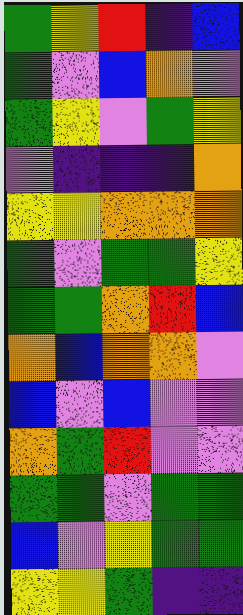[["green", "yellow", "red", "indigo", "blue"], ["green", "violet", "blue", "orange", "violet"], ["green", "yellow", "violet", "green", "yellow"], ["violet", "indigo", "indigo", "indigo", "orange"], ["yellow", "yellow", "orange", "orange", "orange"], ["green", "violet", "green", "green", "yellow"], ["green", "green", "orange", "red", "blue"], ["orange", "blue", "orange", "orange", "violet"], ["blue", "violet", "blue", "violet", "violet"], ["orange", "green", "red", "violet", "violet"], ["green", "green", "violet", "green", "green"], ["blue", "violet", "yellow", "green", "green"], ["yellow", "yellow", "green", "indigo", "indigo"]]